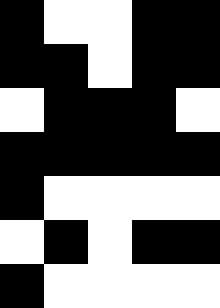[["black", "white", "white", "black", "black"], ["black", "black", "white", "black", "black"], ["white", "black", "black", "black", "white"], ["black", "black", "black", "black", "black"], ["black", "white", "white", "white", "white"], ["white", "black", "white", "black", "black"], ["black", "white", "white", "white", "white"]]